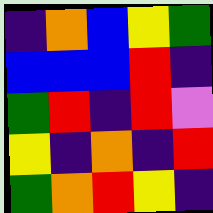[["indigo", "orange", "blue", "yellow", "green"], ["blue", "blue", "blue", "red", "indigo"], ["green", "red", "indigo", "red", "violet"], ["yellow", "indigo", "orange", "indigo", "red"], ["green", "orange", "red", "yellow", "indigo"]]